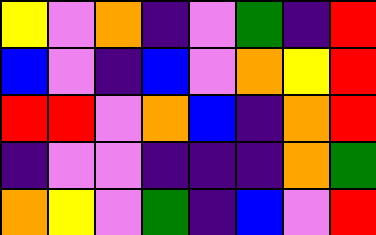[["yellow", "violet", "orange", "indigo", "violet", "green", "indigo", "red"], ["blue", "violet", "indigo", "blue", "violet", "orange", "yellow", "red"], ["red", "red", "violet", "orange", "blue", "indigo", "orange", "red"], ["indigo", "violet", "violet", "indigo", "indigo", "indigo", "orange", "green"], ["orange", "yellow", "violet", "green", "indigo", "blue", "violet", "red"]]